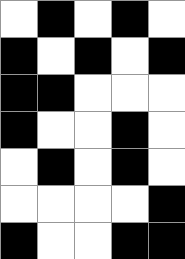[["white", "black", "white", "black", "white"], ["black", "white", "black", "white", "black"], ["black", "black", "white", "white", "white"], ["black", "white", "white", "black", "white"], ["white", "black", "white", "black", "white"], ["white", "white", "white", "white", "black"], ["black", "white", "white", "black", "black"]]